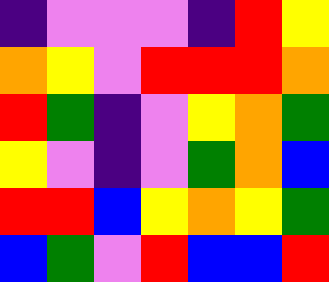[["indigo", "violet", "violet", "violet", "indigo", "red", "yellow"], ["orange", "yellow", "violet", "red", "red", "red", "orange"], ["red", "green", "indigo", "violet", "yellow", "orange", "green"], ["yellow", "violet", "indigo", "violet", "green", "orange", "blue"], ["red", "red", "blue", "yellow", "orange", "yellow", "green"], ["blue", "green", "violet", "red", "blue", "blue", "red"]]